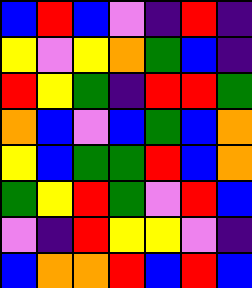[["blue", "red", "blue", "violet", "indigo", "red", "indigo"], ["yellow", "violet", "yellow", "orange", "green", "blue", "indigo"], ["red", "yellow", "green", "indigo", "red", "red", "green"], ["orange", "blue", "violet", "blue", "green", "blue", "orange"], ["yellow", "blue", "green", "green", "red", "blue", "orange"], ["green", "yellow", "red", "green", "violet", "red", "blue"], ["violet", "indigo", "red", "yellow", "yellow", "violet", "indigo"], ["blue", "orange", "orange", "red", "blue", "red", "blue"]]